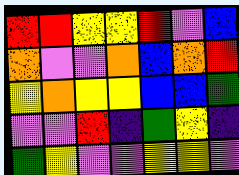[["red", "red", "yellow", "yellow", "red", "violet", "blue"], ["orange", "violet", "violet", "orange", "blue", "orange", "red"], ["yellow", "orange", "yellow", "yellow", "blue", "blue", "green"], ["violet", "violet", "red", "indigo", "green", "yellow", "indigo"], ["green", "yellow", "violet", "violet", "yellow", "yellow", "violet"]]